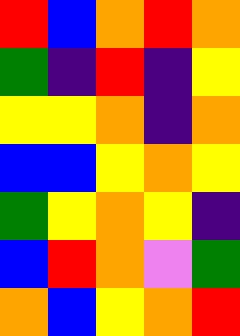[["red", "blue", "orange", "red", "orange"], ["green", "indigo", "red", "indigo", "yellow"], ["yellow", "yellow", "orange", "indigo", "orange"], ["blue", "blue", "yellow", "orange", "yellow"], ["green", "yellow", "orange", "yellow", "indigo"], ["blue", "red", "orange", "violet", "green"], ["orange", "blue", "yellow", "orange", "red"]]